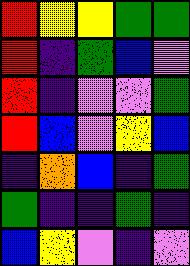[["red", "yellow", "yellow", "green", "green"], ["red", "indigo", "green", "blue", "violet"], ["red", "indigo", "violet", "violet", "green"], ["red", "blue", "violet", "yellow", "blue"], ["indigo", "orange", "blue", "indigo", "green"], ["green", "indigo", "indigo", "green", "indigo"], ["blue", "yellow", "violet", "indigo", "violet"]]